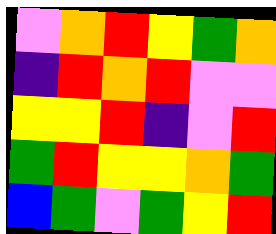[["violet", "orange", "red", "yellow", "green", "orange"], ["indigo", "red", "orange", "red", "violet", "violet"], ["yellow", "yellow", "red", "indigo", "violet", "red"], ["green", "red", "yellow", "yellow", "orange", "green"], ["blue", "green", "violet", "green", "yellow", "red"]]